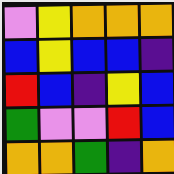[["violet", "yellow", "orange", "orange", "orange"], ["blue", "yellow", "blue", "blue", "indigo"], ["red", "blue", "indigo", "yellow", "blue"], ["green", "violet", "violet", "red", "blue"], ["orange", "orange", "green", "indigo", "orange"]]